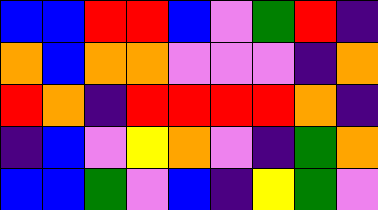[["blue", "blue", "red", "red", "blue", "violet", "green", "red", "indigo"], ["orange", "blue", "orange", "orange", "violet", "violet", "violet", "indigo", "orange"], ["red", "orange", "indigo", "red", "red", "red", "red", "orange", "indigo"], ["indigo", "blue", "violet", "yellow", "orange", "violet", "indigo", "green", "orange"], ["blue", "blue", "green", "violet", "blue", "indigo", "yellow", "green", "violet"]]